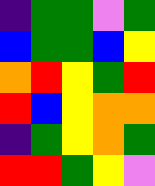[["indigo", "green", "green", "violet", "green"], ["blue", "green", "green", "blue", "yellow"], ["orange", "red", "yellow", "green", "red"], ["red", "blue", "yellow", "orange", "orange"], ["indigo", "green", "yellow", "orange", "green"], ["red", "red", "green", "yellow", "violet"]]